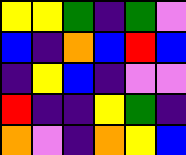[["yellow", "yellow", "green", "indigo", "green", "violet"], ["blue", "indigo", "orange", "blue", "red", "blue"], ["indigo", "yellow", "blue", "indigo", "violet", "violet"], ["red", "indigo", "indigo", "yellow", "green", "indigo"], ["orange", "violet", "indigo", "orange", "yellow", "blue"]]